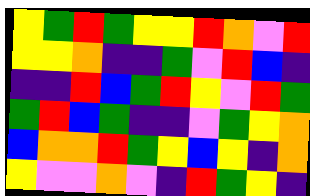[["yellow", "green", "red", "green", "yellow", "yellow", "red", "orange", "violet", "red"], ["yellow", "yellow", "orange", "indigo", "indigo", "green", "violet", "red", "blue", "indigo"], ["indigo", "indigo", "red", "blue", "green", "red", "yellow", "violet", "red", "green"], ["green", "red", "blue", "green", "indigo", "indigo", "violet", "green", "yellow", "orange"], ["blue", "orange", "orange", "red", "green", "yellow", "blue", "yellow", "indigo", "orange"], ["yellow", "violet", "violet", "orange", "violet", "indigo", "red", "green", "yellow", "indigo"]]